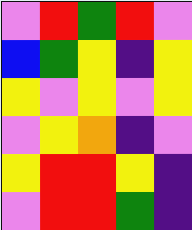[["violet", "red", "green", "red", "violet"], ["blue", "green", "yellow", "indigo", "yellow"], ["yellow", "violet", "yellow", "violet", "yellow"], ["violet", "yellow", "orange", "indigo", "violet"], ["yellow", "red", "red", "yellow", "indigo"], ["violet", "red", "red", "green", "indigo"]]